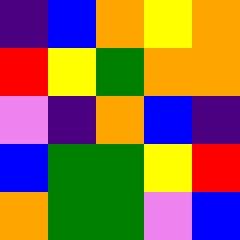[["indigo", "blue", "orange", "yellow", "orange"], ["red", "yellow", "green", "orange", "orange"], ["violet", "indigo", "orange", "blue", "indigo"], ["blue", "green", "green", "yellow", "red"], ["orange", "green", "green", "violet", "blue"]]